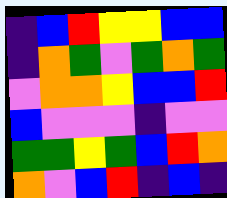[["indigo", "blue", "red", "yellow", "yellow", "blue", "blue"], ["indigo", "orange", "green", "violet", "green", "orange", "green"], ["violet", "orange", "orange", "yellow", "blue", "blue", "red"], ["blue", "violet", "violet", "violet", "indigo", "violet", "violet"], ["green", "green", "yellow", "green", "blue", "red", "orange"], ["orange", "violet", "blue", "red", "indigo", "blue", "indigo"]]